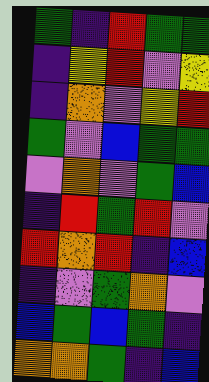[["green", "indigo", "red", "green", "green"], ["indigo", "yellow", "red", "violet", "yellow"], ["indigo", "orange", "violet", "yellow", "red"], ["green", "violet", "blue", "green", "green"], ["violet", "orange", "violet", "green", "blue"], ["indigo", "red", "green", "red", "violet"], ["red", "orange", "red", "indigo", "blue"], ["indigo", "violet", "green", "orange", "violet"], ["blue", "green", "blue", "green", "indigo"], ["orange", "orange", "green", "indigo", "blue"]]